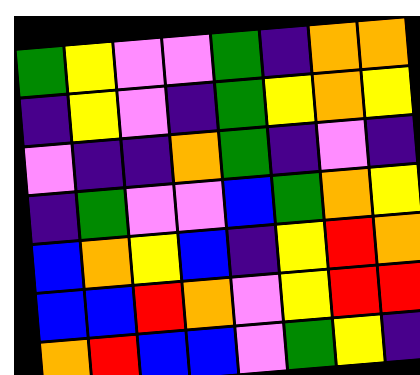[["green", "yellow", "violet", "violet", "green", "indigo", "orange", "orange"], ["indigo", "yellow", "violet", "indigo", "green", "yellow", "orange", "yellow"], ["violet", "indigo", "indigo", "orange", "green", "indigo", "violet", "indigo"], ["indigo", "green", "violet", "violet", "blue", "green", "orange", "yellow"], ["blue", "orange", "yellow", "blue", "indigo", "yellow", "red", "orange"], ["blue", "blue", "red", "orange", "violet", "yellow", "red", "red"], ["orange", "red", "blue", "blue", "violet", "green", "yellow", "indigo"]]